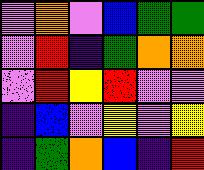[["violet", "orange", "violet", "blue", "green", "green"], ["violet", "red", "indigo", "green", "orange", "orange"], ["violet", "red", "yellow", "red", "violet", "violet"], ["indigo", "blue", "violet", "yellow", "violet", "yellow"], ["indigo", "green", "orange", "blue", "indigo", "red"]]